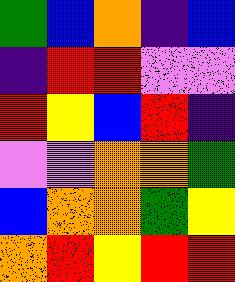[["green", "blue", "orange", "indigo", "blue"], ["indigo", "red", "red", "violet", "violet"], ["red", "yellow", "blue", "red", "indigo"], ["violet", "violet", "orange", "orange", "green"], ["blue", "orange", "orange", "green", "yellow"], ["orange", "red", "yellow", "red", "red"]]